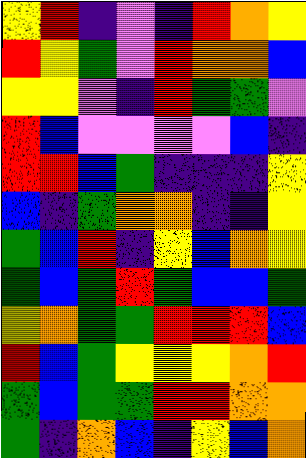[["yellow", "red", "indigo", "violet", "indigo", "red", "orange", "yellow"], ["red", "yellow", "green", "violet", "red", "orange", "orange", "blue"], ["yellow", "yellow", "violet", "indigo", "red", "green", "green", "violet"], ["red", "blue", "violet", "violet", "violet", "violet", "blue", "indigo"], ["red", "red", "blue", "green", "indigo", "indigo", "indigo", "yellow"], ["blue", "indigo", "green", "orange", "orange", "indigo", "indigo", "yellow"], ["green", "blue", "red", "indigo", "yellow", "blue", "orange", "yellow"], ["green", "blue", "green", "red", "green", "blue", "blue", "green"], ["yellow", "orange", "green", "green", "red", "red", "red", "blue"], ["red", "blue", "green", "yellow", "yellow", "yellow", "orange", "red"], ["green", "blue", "green", "green", "red", "red", "orange", "orange"], ["green", "indigo", "orange", "blue", "indigo", "yellow", "blue", "orange"]]